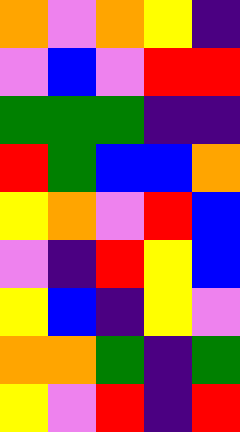[["orange", "violet", "orange", "yellow", "indigo"], ["violet", "blue", "violet", "red", "red"], ["green", "green", "green", "indigo", "indigo"], ["red", "green", "blue", "blue", "orange"], ["yellow", "orange", "violet", "red", "blue"], ["violet", "indigo", "red", "yellow", "blue"], ["yellow", "blue", "indigo", "yellow", "violet"], ["orange", "orange", "green", "indigo", "green"], ["yellow", "violet", "red", "indigo", "red"]]